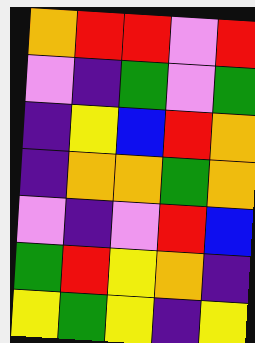[["orange", "red", "red", "violet", "red"], ["violet", "indigo", "green", "violet", "green"], ["indigo", "yellow", "blue", "red", "orange"], ["indigo", "orange", "orange", "green", "orange"], ["violet", "indigo", "violet", "red", "blue"], ["green", "red", "yellow", "orange", "indigo"], ["yellow", "green", "yellow", "indigo", "yellow"]]